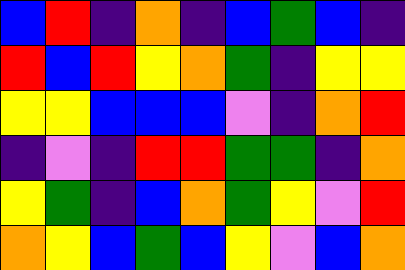[["blue", "red", "indigo", "orange", "indigo", "blue", "green", "blue", "indigo"], ["red", "blue", "red", "yellow", "orange", "green", "indigo", "yellow", "yellow"], ["yellow", "yellow", "blue", "blue", "blue", "violet", "indigo", "orange", "red"], ["indigo", "violet", "indigo", "red", "red", "green", "green", "indigo", "orange"], ["yellow", "green", "indigo", "blue", "orange", "green", "yellow", "violet", "red"], ["orange", "yellow", "blue", "green", "blue", "yellow", "violet", "blue", "orange"]]